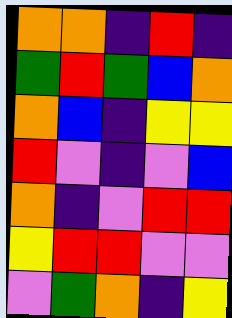[["orange", "orange", "indigo", "red", "indigo"], ["green", "red", "green", "blue", "orange"], ["orange", "blue", "indigo", "yellow", "yellow"], ["red", "violet", "indigo", "violet", "blue"], ["orange", "indigo", "violet", "red", "red"], ["yellow", "red", "red", "violet", "violet"], ["violet", "green", "orange", "indigo", "yellow"]]